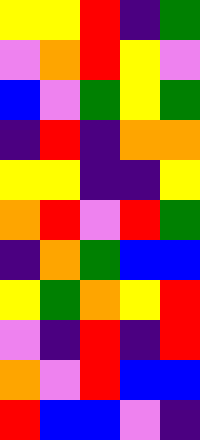[["yellow", "yellow", "red", "indigo", "green"], ["violet", "orange", "red", "yellow", "violet"], ["blue", "violet", "green", "yellow", "green"], ["indigo", "red", "indigo", "orange", "orange"], ["yellow", "yellow", "indigo", "indigo", "yellow"], ["orange", "red", "violet", "red", "green"], ["indigo", "orange", "green", "blue", "blue"], ["yellow", "green", "orange", "yellow", "red"], ["violet", "indigo", "red", "indigo", "red"], ["orange", "violet", "red", "blue", "blue"], ["red", "blue", "blue", "violet", "indigo"]]